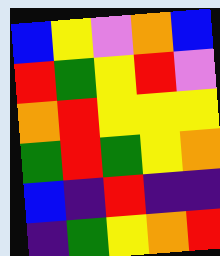[["blue", "yellow", "violet", "orange", "blue"], ["red", "green", "yellow", "red", "violet"], ["orange", "red", "yellow", "yellow", "yellow"], ["green", "red", "green", "yellow", "orange"], ["blue", "indigo", "red", "indigo", "indigo"], ["indigo", "green", "yellow", "orange", "red"]]